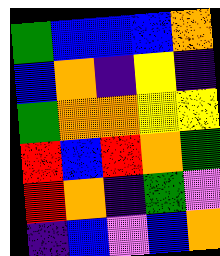[["green", "blue", "blue", "blue", "orange"], ["blue", "orange", "indigo", "yellow", "indigo"], ["green", "orange", "orange", "yellow", "yellow"], ["red", "blue", "red", "orange", "green"], ["red", "orange", "indigo", "green", "violet"], ["indigo", "blue", "violet", "blue", "orange"]]